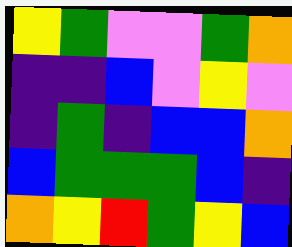[["yellow", "green", "violet", "violet", "green", "orange"], ["indigo", "indigo", "blue", "violet", "yellow", "violet"], ["indigo", "green", "indigo", "blue", "blue", "orange"], ["blue", "green", "green", "green", "blue", "indigo"], ["orange", "yellow", "red", "green", "yellow", "blue"]]